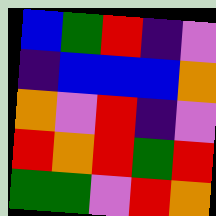[["blue", "green", "red", "indigo", "violet"], ["indigo", "blue", "blue", "blue", "orange"], ["orange", "violet", "red", "indigo", "violet"], ["red", "orange", "red", "green", "red"], ["green", "green", "violet", "red", "orange"]]